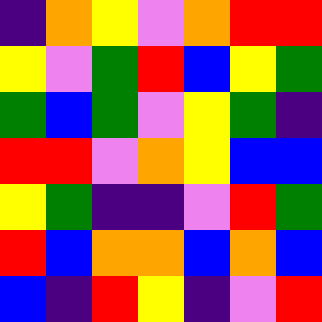[["indigo", "orange", "yellow", "violet", "orange", "red", "red"], ["yellow", "violet", "green", "red", "blue", "yellow", "green"], ["green", "blue", "green", "violet", "yellow", "green", "indigo"], ["red", "red", "violet", "orange", "yellow", "blue", "blue"], ["yellow", "green", "indigo", "indigo", "violet", "red", "green"], ["red", "blue", "orange", "orange", "blue", "orange", "blue"], ["blue", "indigo", "red", "yellow", "indigo", "violet", "red"]]